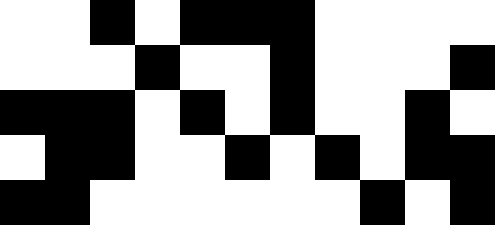[["white", "white", "black", "white", "black", "black", "black", "white", "white", "white", "white"], ["white", "white", "white", "black", "white", "white", "black", "white", "white", "white", "black"], ["black", "black", "black", "white", "black", "white", "black", "white", "white", "black", "white"], ["white", "black", "black", "white", "white", "black", "white", "black", "white", "black", "black"], ["black", "black", "white", "white", "white", "white", "white", "white", "black", "white", "black"]]